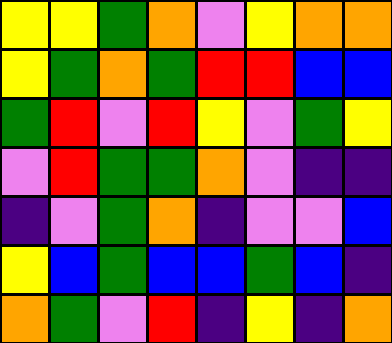[["yellow", "yellow", "green", "orange", "violet", "yellow", "orange", "orange"], ["yellow", "green", "orange", "green", "red", "red", "blue", "blue"], ["green", "red", "violet", "red", "yellow", "violet", "green", "yellow"], ["violet", "red", "green", "green", "orange", "violet", "indigo", "indigo"], ["indigo", "violet", "green", "orange", "indigo", "violet", "violet", "blue"], ["yellow", "blue", "green", "blue", "blue", "green", "blue", "indigo"], ["orange", "green", "violet", "red", "indigo", "yellow", "indigo", "orange"]]